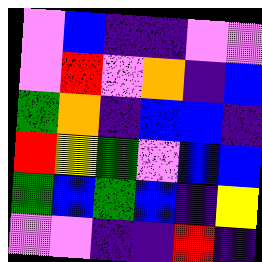[["violet", "blue", "indigo", "indigo", "violet", "violet"], ["violet", "red", "violet", "orange", "indigo", "blue"], ["green", "orange", "indigo", "blue", "blue", "indigo"], ["red", "yellow", "green", "violet", "blue", "blue"], ["green", "blue", "green", "blue", "indigo", "yellow"], ["violet", "violet", "indigo", "indigo", "red", "indigo"]]